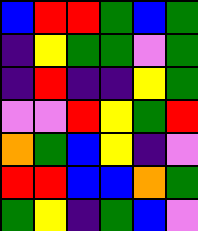[["blue", "red", "red", "green", "blue", "green"], ["indigo", "yellow", "green", "green", "violet", "green"], ["indigo", "red", "indigo", "indigo", "yellow", "green"], ["violet", "violet", "red", "yellow", "green", "red"], ["orange", "green", "blue", "yellow", "indigo", "violet"], ["red", "red", "blue", "blue", "orange", "green"], ["green", "yellow", "indigo", "green", "blue", "violet"]]